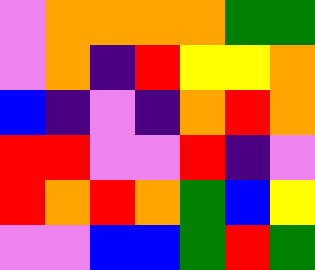[["violet", "orange", "orange", "orange", "orange", "green", "green"], ["violet", "orange", "indigo", "red", "yellow", "yellow", "orange"], ["blue", "indigo", "violet", "indigo", "orange", "red", "orange"], ["red", "red", "violet", "violet", "red", "indigo", "violet"], ["red", "orange", "red", "orange", "green", "blue", "yellow"], ["violet", "violet", "blue", "blue", "green", "red", "green"]]